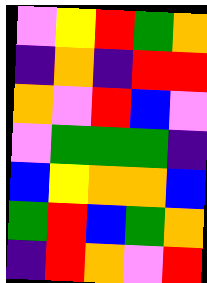[["violet", "yellow", "red", "green", "orange"], ["indigo", "orange", "indigo", "red", "red"], ["orange", "violet", "red", "blue", "violet"], ["violet", "green", "green", "green", "indigo"], ["blue", "yellow", "orange", "orange", "blue"], ["green", "red", "blue", "green", "orange"], ["indigo", "red", "orange", "violet", "red"]]